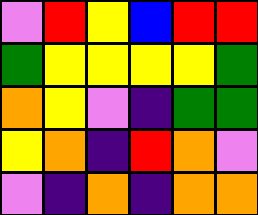[["violet", "red", "yellow", "blue", "red", "red"], ["green", "yellow", "yellow", "yellow", "yellow", "green"], ["orange", "yellow", "violet", "indigo", "green", "green"], ["yellow", "orange", "indigo", "red", "orange", "violet"], ["violet", "indigo", "orange", "indigo", "orange", "orange"]]